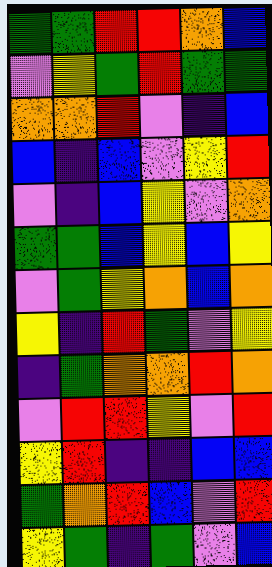[["green", "green", "red", "red", "orange", "blue"], ["violet", "yellow", "green", "red", "green", "green"], ["orange", "orange", "red", "violet", "indigo", "blue"], ["blue", "indigo", "blue", "violet", "yellow", "red"], ["violet", "indigo", "blue", "yellow", "violet", "orange"], ["green", "green", "blue", "yellow", "blue", "yellow"], ["violet", "green", "yellow", "orange", "blue", "orange"], ["yellow", "indigo", "red", "green", "violet", "yellow"], ["indigo", "green", "orange", "orange", "red", "orange"], ["violet", "red", "red", "yellow", "violet", "red"], ["yellow", "red", "indigo", "indigo", "blue", "blue"], ["green", "orange", "red", "blue", "violet", "red"], ["yellow", "green", "indigo", "green", "violet", "blue"]]